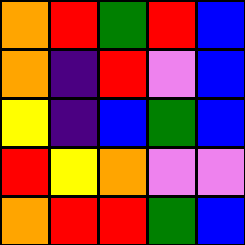[["orange", "red", "green", "red", "blue"], ["orange", "indigo", "red", "violet", "blue"], ["yellow", "indigo", "blue", "green", "blue"], ["red", "yellow", "orange", "violet", "violet"], ["orange", "red", "red", "green", "blue"]]